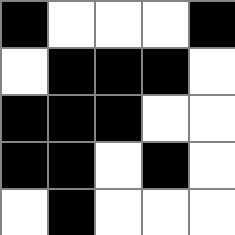[["black", "white", "white", "white", "black"], ["white", "black", "black", "black", "white"], ["black", "black", "black", "white", "white"], ["black", "black", "white", "black", "white"], ["white", "black", "white", "white", "white"]]